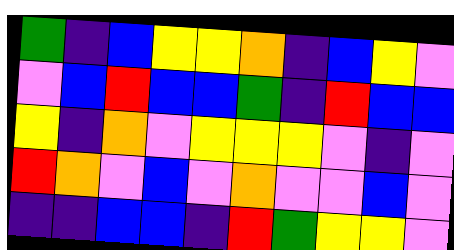[["green", "indigo", "blue", "yellow", "yellow", "orange", "indigo", "blue", "yellow", "violet"], ["violet", "blue", "red", "blue", "blue", "green", "indigo", "red", "blue", "blue"], ["yellow", "indigo", "orange", "violet", "yellow", "yellow", "yellow", "violet", "indigo", "violet"], ["red", "orange", "violet", "blue", "violet", "orange", "violet", "violet", "blue", "violet"], ["indigo", "indigo", "blue", "blue", "indigo", "red", "green", "yellow", "yellow", "violet"]]